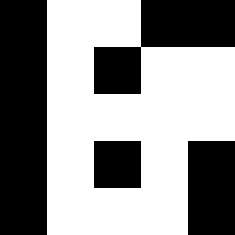[["black", "white", "white", "black", "black"], ["black", "white", "black", "white", "white"], ["black", "white", "white", "white", "white"], ["black", "white", "black", "white", "black"], ["black", "white", "white", "white", "black"]]